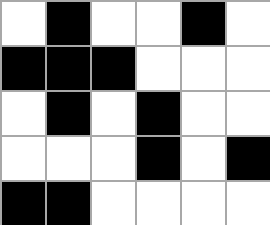[["white", "black", "white", "white", "black", "white"], ["black", "black", "black", "white", "white", "white"], ["white", "black", "white", "black", "white", "white"], ["white", "white", "white", "black", "white", "black"], ["black", "black", "white", "white", "white", "white"]]